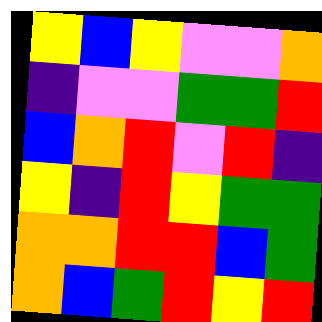[["yellow", "blue", "yellow", "violet", "violet", "orange"], ["indigo", "violet", "violet", "green", "green", "red"], ["blue", "orange", "red", "violet", "red", "indigo"], ["yellow", "indigo", "red", "yellow", "green", "green"], ["orange", "orange", "red", "red", "blue", "green"], ["orange", "blue", "green", "red", "yellow", "red"]]